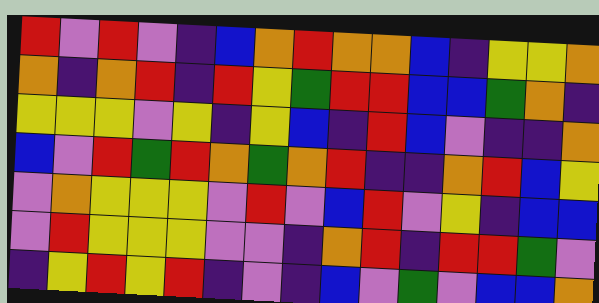[["red", "violet", "red", "violet", "indigo", "blue", "orange", "red", "orange", "orange", "blue", "indigo", "yellow", "yellow", "orange"], ["orange", "indigo", "orange", "red", "indigo", "red", "yellow", "green", "red", "red", "blue", "blue", "green", "orange", "indigo"], ["yellow", "yellow", "yellow", "violet", "yellow", "indigo", "yellow", "blue", "indigo", "red", "blue", "violet", "indigo", "indigo", "orange"], ["blue", "violet", "red", "green", "red", "orange", "green", "orange", "red", "indigo", "indigo", "orange", "red", "blue", "yellow"], ["violet", "orange", "yellow", "yellow", "yellow", "violet", "red", "violet", "blue", "red", "violet", "yellow", "indigo", "blue", "blue"], ["violet", "red", "yellow", "yellow", "yellow", "violet", "violet", "indigo", "orange", "red", "indigo", "red", "red", "green", "violet"], ["indigo", "yellow", "red", "yellow", "red", "indigo", "violet", "indigo", "blue", "violet", "green", "violet", "blue", "blue", "orange"]]